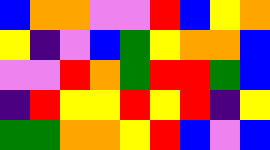[["blue", "orange", "orange", "violet", "violet", "red", "blue", "yellow", "orange"], ["yellow", "indigo", "violet", "blue", "green", "yellow", "orange", "orange", "blue"], ["violet", "violet", "red", "orange", "green", "red", "red", "green", "blue"], ["indigo", "red", "yellow", "yellow", "red", "yellow", "red", "indigo", "yellow"], ["green", "green", "orange", "orange", "yellow", "red", "blue", "violet", "blue"]]